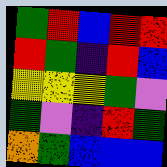[["green", "red", "blue", "red", "red"], ["red", "green", "indigo", "red", "blue"], ["yellow", "yellow", "yellow", "green", "violet"], ["green", "violet", "indigo", "red", "green"], ["orange", "green", "blue", "blue", "blue"]]